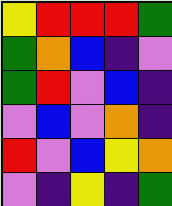[["yellow", "red", "red", "red", "green"], ["green", "orange", "blue", "indigo", "violet"], ["green", "red", "violet", "blue", "indigo"], ["violet", "blue", "violet", "orange", "indigo"], ["red", "violet", "blue", "yellow", "orange"], ["violet", "indigo", "yellow", "indigo", "green"]]